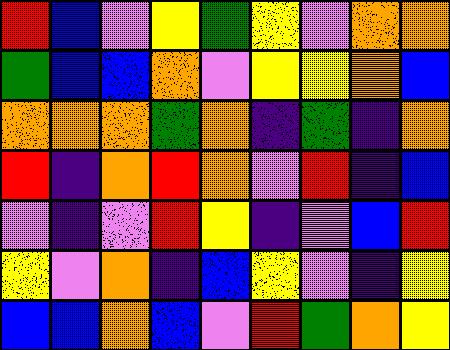[["red", "blue", "violet", "yellow", "green", "yellow", "violet", "orange", "orange"], ["green", "blue", "blue", "orange", "violet", "yellow", "yellow", "orange", "blue"], ["orange", "orange", "orange", "green", "orange", "indigo", "green", "indigo", "orange"], ["red", "indigo", "orange", "red", "orange", "violet", "red", "indigo", "blue"], ["violet", "indigo", "violet", "red", "yellow", "indigo", "violet", "blue", "red"], ["yellow", "violet", "orange", "indigo", "blue", "yellow", "violet", "indigo", "yellow"], ["blue", "blue", "orange", "blue", "violet", "red", "green", "orange", "yellow"]]